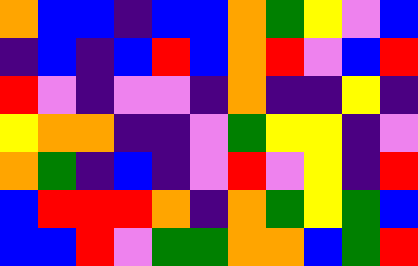[["orange", "blue", "blue", "indigo", "blue", "blue", "orange", "green", "yellow", "violet", "blue"], ["indigo", "blue", "indigo", "blue", "red", "blue", "orange", "red", "violet", "blue", "red"], ["red", "violet", "indigo", "violet", "violet", "indigo", "orange", "indigo", "indigo", "yellow", "indigo"], ["yellow", "orange", "orange", "indigo", "indigo", "violet", "green", "yellow", "yellow", "indigo", "violet"], ["orange", "green", "indigo", "blue", "indigo", "violet", "red", "violet", "yellow", "indigo", "red"], ["blue", "red", "red", "red", "orange", "indigo", "orange", "green", "yellow", "green", "blue"], ["blue", "blue", "red", "violet", "green", "green", "orange", "orange", "blue", "green", "red"]]